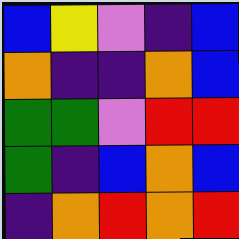[["blue", "yellow", "violet", "indigo", "blue"], ["orange", "indigo", "indigo", "orange", "blue"], ["green", "green", "violet", "red", "red"], ["green", "indigo", "blue", "orange", "blue"], ["indigo", "orange", "red", "orange", "red"]]